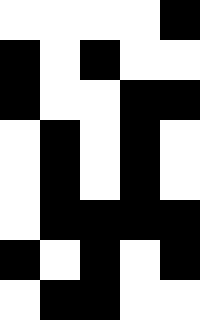[["white", "white", "white", "white", "black"], ["black", "white", "black", "white", "white"], ["black", "white", "white", "black", "black"], ["white", "black", "white", "black", "white"], ["white", "black", "white", "black", "white"], ["white", "black", "black", "black", "black"], ["black", "white", "black", "white", "black"], ["white", "black", "black", "white", "white"]]